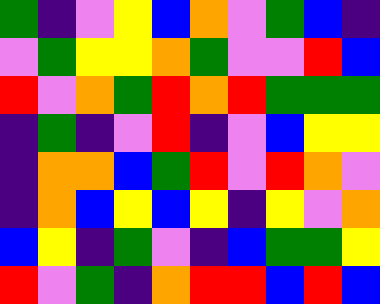[["green", "indigo", "violet", "yellow", "blue", "orange", "violet", "green", "blue", "indigo"], ["violet", "green", "yellow", "yellow", "orange", "green", "violet", "violet", "red", "blue"], ["red", "violet", "orange", "green", "red", "orange", "red", "green", "green", "green"], ["indigo", "green", "indigo", "violet", "red", "indigo", "violet", "blue", "yellow", "yellow"], ["indigo", "orange", "orange", "blue", "green", "red", "violet", "red", "orange", "violet"], ["indigo", "orange", "blue", "yellow", "blue", "yellow", "indigo", "yellow", "violet", "orange"], ["blue", "yellow", "indigo", "green", "violet", "indigo", "blue", "green", "green", "yellow"], ["red", "violet", "green", "indigo", "orange", "red", "red", "blue", "red", "blue"]]